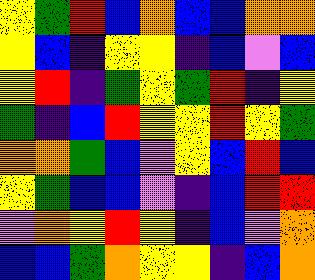[["yellow", "green", "red", "blue", "orange", "blue", "blue", "orange", "orange"], ["yellow", "blue", "indigo", "yellow", "yellow", "indigo", "blue", "violet", "blue"], ["yellow", "red", "indigo", "green", "yellow", "green", "red", "indigo", "yellow"], ["green", "indigo", "blue", "red", "yellow", "yellow", "red", "yellow", "green"], ["orange", "orange", "green", "blue", "violet", "yellow", "blue", "red", "blue"], ["yellow", "green", "blue", "blue", "violet", "indigo", "blue", "red", "red"], ["violet", "orange", "yellow", "red", "yellow", "indigo", "blue", "violet", "orange"], ["blue", "blue", "green", "orange", "yellow", "yellow", "indigo", "blue", "orange"]]